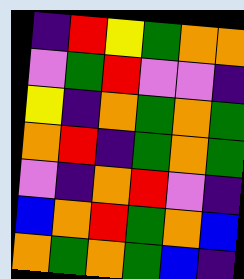[["indigo", "red", "yellow", "green", "orange", "orange"], ["violet", "green", "red", "violet", "violet", "indigo"], ["yellow", "indigo", "orange", "green", "orange", "green"], ["orange", "red", "indigo", "green", "orange", "green"], ["violet", "indigo", "orange", "red", "violet", "indigo"], ["blue", "orange", "red", "green", "orange", "blue"], ["orange", "green", "orange", "green", "blue", "indigo"]]